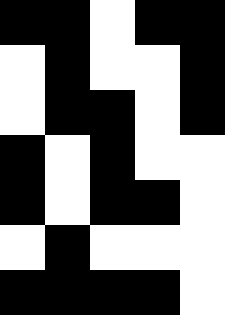[["black", "black", "white", "black", "black"], ["white", "black", "white", "white", "black"], ["white", "black", "black", "white", "black"], ["black", "white", "black", "white", "white"], ["black", "white", "black", "black", "white"], ["white", "black", "white", "white", "white"], ["black", "black", "black", "black", "white"]]